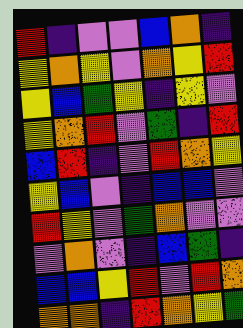[["red", "indigo", "violet", "violet", "blue", "orange", "indigo"], ["yellow", "orange", "yellow", "violet", "orange", "yellow", "red"], ["yellow", "blue", "green", "yellow", "indigo", "yellow", "violet"], ["yellow", "orange", "red", "violet", "green", "indigo", "red"], ["blue", "red", "indigo", "violet", "red", "orange", "yellow"], ["yellow", "blue", "violet", "indigo", "blue", "blue", "violet"], ["red", "yellow", "violet", "green", "orange", "violet", "violet"], ["violet", "orange", "violet", "indigo", "blue", "green", "indigo"], ["blue", "blue", "yellow", "red", "violet", "red", "orange"], ["orange", "orange", "indigo", "red", "orange", "yellow", "green"]]